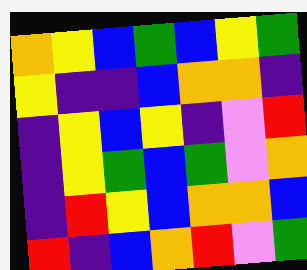[["orange", "yellow", "blue", "green", "blue", "yellow", "green"], ["yellow", "indigo", "indigo", "blue", "orange", "orange", "indigo"], ["indigo", "yellow", "blue", "yellow", "indigo", "violet", "red"], ["indigo", "yellow", "green", "blue", "green", "violet", "orange"], ["indigo", "red", "yellow", "blue", "orange", "orange", "blue"], ["red", "indigo", "blue", "orange", "red", "violet", "green"]]